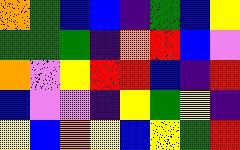[["orange", "green", "blue", "blue", "indigo", "green", "blue", "yellow"], ["green", "green", "green", "indigo", "orange", "red", "blue", "violet"], ["orange", "violet", "yellow", "red", "red", "blue", "indigo", "red"], ["blue", "violet", "violet", "indigo", "yellow", "green", "yellow", "indigo"], ["yellow", "blue", "orange", "yellow", "blue", "yellow", "green", "red"]]